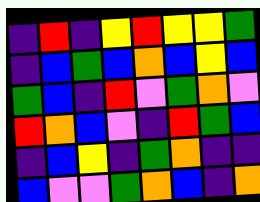[["indigo", "red", "indigo", "yellow", "red", "yellow", "yellow", "green"], ["indigo", "blue", "green", "blue", "orange", "blue", "yellow", "blue"], ["green", "blue", "indigo", "red", "violet", "green", "orange", "violet"], ["red", "orange", "blue", "violet", "indigo", "red", "green", "blue"], ["indigo", "blue", "yellow", "indigo", "green", "orange", "indigo", "indigo"], ["blue", "violet", "violet", "green", "orange", "blue", "indigo", "orange"]]